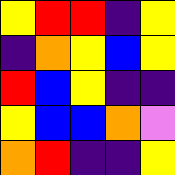[["yellow", "red", "red", "indigo", "yellow"], ["indigo", "orange", "yellow", "blue", "yellow"], ["red", "blue", "yellow", "indigo", "indigo"], ["yellow", "blue", "blue", "orange", "violet"], ["orange", "red", "indigo", "indigo", "yellow"]]